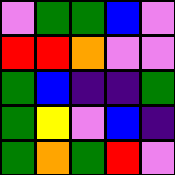[["violet", "green", "green", "blue", "violet"], ["red", "red", "orange", "violet", "violet"], ["green", "blue", "indigo", "indigo", "green"], ["green", "yellow", "violet", "blue", "indigo"], ["green", "orange", "green", "red", "violet"]]